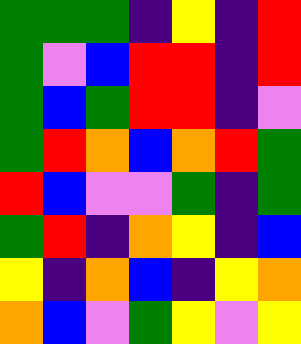[["green", "green", "green", "indigo", "yellow", "indigo", "red"], ["green", "violet", "blue", "red", "red", "indigo", "red"], ["green", "blue", "green", "red", "red", "indigo", "violet"], ["green", "red", "orange", "blue", "orange", "red", "green"], ["red", "blue", "violet", "violet", "green", "indigo", "green"], ["green", "red", "indigo", "orange", "yellow", "indigo", "blue"], ["yellow", "indigo", "orange", "blue", "indigo", "yellow", "orange"], ["orange", "blue", "violet", "green", "yellow", "violet", "yellow"]]